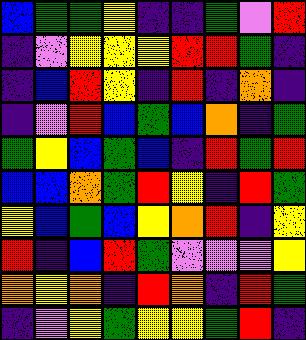[["blue", "green", "green", "yellow", "indigo", "indigo", "green", "violet", "red"], ["indigo", "violet", "yellow", "yellow", "yellow", "red", "red", "green", "indigo"], ["indigo", "blue", "red", "yellow", "indigo", "red", "indigo", "orange", "indigo"], ["indigo", "violet", "red", "blue", "green", "blue", "orange", "indigo", "green"], ["green", "yellow", "blue", "green", "blue", "indigo", "red", "green", "red"], ["blue", "blue", "orange", "green", "red", "yellow", "indigo", "red", "green"], ["yellow", "blue", "green", "blue", "yellow", "orange", "red", "indigo", "yellow"], ["red", "indigo", "blue", "red", "green", "violet", "violet", "violet", "yellow"], ["orange", "yellow", "orange", "indigo", "red", "orange", "indigo", "red", "green"], ["indigo", "violet", "yellow", "green", "yellow", "yellow", "green", "red", "indigo"]]